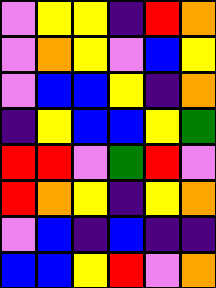[["violet", "yellow", "yellow", "indigo", "red", "orange"], ["violet", "orange", "yellow", "violet", "blue", "yellow"], ["violet", "blue", "blue", "yellow", "indigo", "orange"], ["indigo", "yellow", "blue", "blue", "yellow", "green"], ["red", "red", "violet", "green", "red", "violet"], ["red", "orange", "yellow", "indigo", "yellow", "orange"], ["violet", "blue", "indigo", "blue", "indigo", "indigo"], ["blue", "blue", "yellow", "red", "violet", "orange"]]